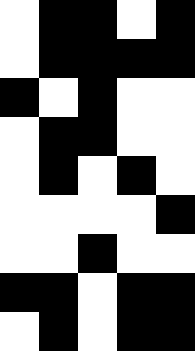[["white", "black", "black", "white", "black"], ["white", "black", "black", "black", "black"], ["black", "white", "black", "white", "white"], ["white", "black", "black", "white", "white"], ["white", "black", "white", "black", "white"], ["white", "white", "white", "white", "black"], ["white", "white", "black", "white", "white"], ["black", "black", "white", "black", "black"], ["white", "black", "white", "black", "black"]]